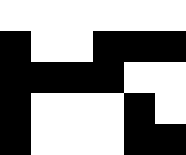[["white", "white", "white", "white", "white", "white"], ["black", "white", "white", "black", "black", "black"], ["black", "black", "black", "black", "white", "white"], ["black", "white", "white", "white", "black", "white"], ["black", "white", "white", "white", "black", "black"]]